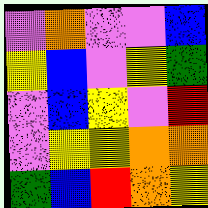[["violet", "orange", "violet", "violet", "blue"], ["yellow", "blue", "violet", "yellow", "green"], ["violet", "blue", "yellow", "violet", "red"], ["violet", "yellow", "yellow", "orange", "orange"], ["green", "blue", "red", "orange", "yellow"]]